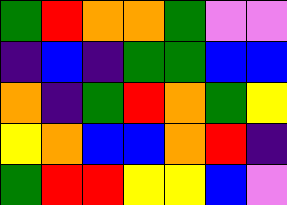[["green", "red", "orange", "orange", "green", "violet", "violet"], ["indigo", "blue", "indigo", "green", "green", "blue", "blue"], ["orange", "indigo", "green", "red", "orange", "green", "yellow"], ["yellow", "orange", "blue", "blue", "orange", "red", "indigo"], ["green", "red", "red", "yellow", "yellow", "blue", "violet"]]